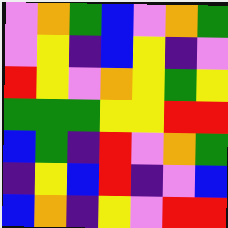[["violet", "orange", "green", "blue", "violet", "orange", "green"], ["violet", "yellow", "indigo", "blue", "yellow", "indigo", "violet"], ["red", "yellow", "violet", "orange", "yellow", "green", "yellow"], ["green", "green", "green", "yellow", "yellow", "red", "red"], ["blue", "green", "indigo", "red", "violet", "orange", "green"], ["indigo", "yellow", "blue", "red", "indigo", "violet", "blue"], ["blue", "orange", "indigo", "yellow", "violet", "red", "red"]]